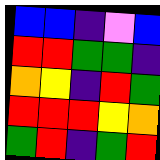[["blue", "blue", "indigo", "violet", "blue"], ["red", "red", "green", "green", "indigo"], ["orange", "yellow", "indigo", "red", "green"], ["red", "red", "red", "yellow", "orange"], ["green", "red", "indigo", "green", "red"]]